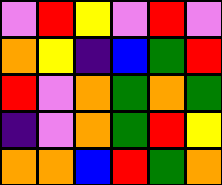[["violet", "red", "yellow", "violet", "red", "violet"], ["orange", "yellow", "indigo", "blue", "green", "red"], ["red", "violet", "orange", "green", "orange", "green"], ["indigo", "violet", "orange", "green", "red", "yellow"], ["orange", "orange", "blue", "red", "green", "orange"]]